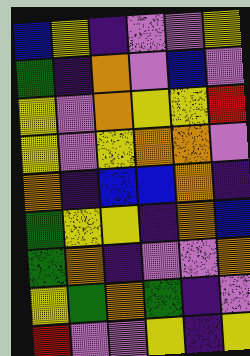[["blue", "yellow", "indigo", "violet", "violet", "yellow"], ["green", "indigo", "orange", "violet", "blue", "violet"], ["yellow", "violet", "orange", "yellow", "yellow", "red"], ["yellow", "violet", "yellow", "orange", "orange", "violet"], ["orange", "indigo", "blue", "blue", "orange", "indigo"], ["green", "yellow", "yellow", "indigo", "orange", "blue"], ["green", "orange", "indigo", "violet", "violet", "orange"], ["yellow", "green", "orange", "green", "indigo", "violet"], ["red", "violet", "violet", "yellow", "indigo", "yellow"]]